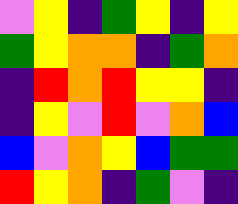[["violet", "yellow", "indigo", "green", "yellow", "indigo", "yellow"], ["green", "yellow", "orange", "orange", "indigo", "green", "orange"], ["indigo", "red", "orange", "red", "yellow", "yellow", "indigo"], ["indigo", "yellow", "violet", "red", "violet", "orange", "blue"], ["blue", "violet", "orange", "yellow", "blue", "green", "green"], ["red", "yellow", "orange", "indigo", "green", "violet", "indigo"]]